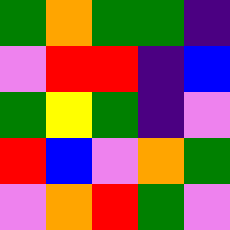[["green", "orange", "green", "green", "indigo"], ["violet", "red", "red", "indigo", "blue"], ["green", "yellow", "green", "indigo", "violet"], ["red", "blue", "violet", "orange", "green"], ["violet", "orange", "red", "green", "violet"]]